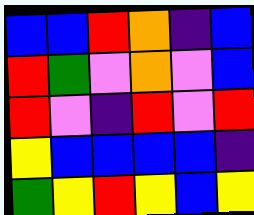[["blue", "blue", "red", "orange", "indigo", "blue"], ["red", "green", "violet", "orange", "violet", "blue"], ["red", "violet", "indigo", "red", "violet", "red"], ["yellow", "blue", "blue", "blue", "blue", "indigo"], ["green", "yellow", "red", "yellow", "blue", "yellow"]]